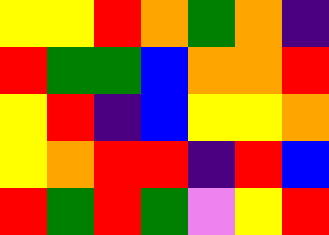[["yellow", "yellow", "red", "orange", "green", "orange", "indigo"], ["red", "green", "green", "blue", "orange", "orange", "red"], ["yellow", "red", "indigo", "blue", "yellow", "yellow", "orange"], ["yellow", "orange", "red", "red", "indigo", "red", "blue"], ["red", "green", "red", "green", "violet", "yellow", "red"]]